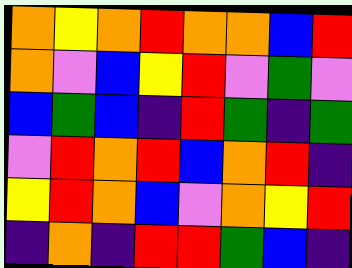[["orange", "yellow", "orange", "red", "orange", "orange", "blue", "red"], ["orange", "violet", "blue", "yellow", "red", "violet", "green", "violet"], ["blue", "green", "blue", "indigo", "red", "green", "indigo", "green"], ["violet", "red", "orange", "red", "blue", "orange", "red", "indigo"], ["yellow", "red", "orange", "blue", "violet", "orange", "yellow", "red"], ["indigo", "orange", "indigo", "red", "red", "green", "blue", "indigo"]]